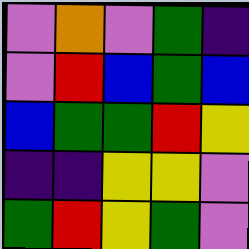[["violet", "orange", "violet", "green", "indigo"], ["violet", "red", "blue", "green", "blue"], ["blue", "green", "green", "red", "yellow"], ["indigo", "indigo", "yellow", "yellow", "violet"], ["green", "red", "yellow", "green", "violet"]]